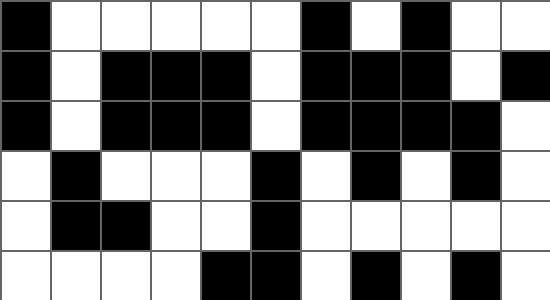[["black", "white", "white", "white", "white", "white", "black", "white", "black", "white", "white"], ["black", "white", "black", "black", "black", "white", "black", "black", "black", "white", "black"], ["black", "white", "black", "black", "black", "white", "black", "black", "black", "black", "white"], ["white", "black", "white", "white", "white", "black", "white", "black", "white", "black", "white"], ["white", "black", "black", "white", "white", "black", "white", "white", "white", "white", "white"], ["white", "white", "white", "white", "black", "black", "white", "black", "white", "black", "white"]]